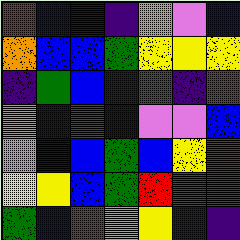[["red", "blue", "indigo", "indigo", "orange", "violet", "blue"], ["orange", "blue", "blue", "green", "yellow", "yellow", "yellow"], ["indigo", "green", "blue", "indigo", "green", "indigo", "red"], ["orange", "blue", "red", "blue", "violet", "violet", "blue"], ["violet", "blue", "blue", "green", "blue", "yellow", "red"], ["yellow", "yellow", "blue", "green", "red", "red", "green"], ["green", "blue", "red", "orange", "yellow", "indigo", "indigo"]]